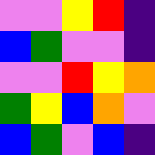[["violet", "violet", "yellow", "red", "indigo"], ["blue", "green", "violet", "violet", "indigo"], ["violet", "violet", "red", "yellow", "orange"], ["green", "yellow", "blue", "orange", "violet"], ["blue", "green", "violet", "blue", "indigo"]]